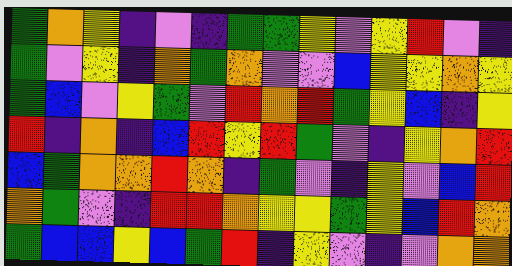[["green", "orange", "yellow", "indigo", "violet", "indigo", "green", "green", "yellow", "violet", "yellow", "red", "violet", "indigo"], ["green", "violet", "yellow", "indigo", "orange", "green", "orange", "violet", "violet", "blue", "yellow", "yellow", "orange", "yellow"], ["green", "blue", "violet", "yellow", "green", "violet", "red", "orange", "red", "green", "yellow", "blue", "indigo", "yellow"], ["red", "indigo", "orange", "indigo", "blue", "red", "yellow", "red", "green", "violet", "indigo", "yellow", "orange", "red"], ["blue", "green", "orange", "orange", "red", "orange", "indigo", "green", "violet", "indigo", "yellow", "violet", "blue", "red"], ["orange", "green", "violet", "indigo", "red", "red", "orange", "yellow", "yellow", "green", "yellow", "blue", "red", "orange"], ["green", "blue", "blue", "yellow", "blue", "green", "red", "indigo", "yellow", "violet", "indigo", "violet", "orange", "orange"]]